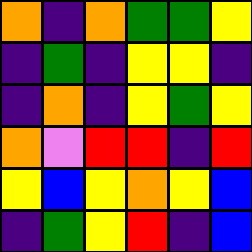[["orange", "indigo", "orange", "green", "green", "yellow"], ["indigo", "green", "indigo", "yellow", "yellow", "indigo"], ["indigo", "orange", "indigo", "yellow", "green", "yellow"], ["orange", "violet", "red", "red", "indigo", "red"], ["yellow", "blue", "yellow", "orange", "yellow", "blue"], ["indigo", "green", "yellow", "red", "indigo", "blue"]]